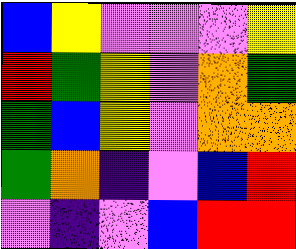[["blue", "yellow", "violet", "violet", "violet", "yellow"], ["red", "green", "yellow", "violet", "orange", "green"], ["green", "blue", "yellow", "violet", "orange", "orange"], ["green", "orange", "indigo", "violet", "blue", "red"], ["violet", "indigo", "violet", "blue", "red", "red"]]